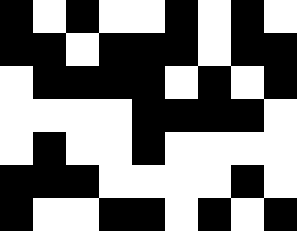[["black", "white", "black", "white", "white", "black", "white", "black", "white"], ["black", "black", "white", "black", "black", "black", "white", "black", "black"], ["white", "black", "black", "black", "black", "white", "black", "white", "black"], ["white", "white", "white", "white", "black", "black", "black", "black", "white"], ["white", "black", "white", "white", "black", "white", "white", "white", "white"], ["black", "black", "black", "white", "white", "white", "white", "black", "white"], ["black", "white", "white", "black", "black", "white", "black", "white", "black"]]